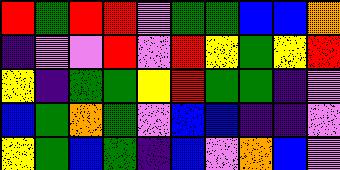[["red", "green", "red", "red", "violet", "green", "green", "blue", "blue", "orange"], ["indigo", "violet", "violet", "red", "violet", "red", "yellow", "green", "yellow", "red"], ["yellow", "indigo", "green", "green", "yellow", "red", "green", "green", "indigo", "violet"], ["blue", "green", "orange", "green", "violet", "blue", "blue", "indigo", "indigo", "violet"], ["yellow", "green", "blue", "green", "indigo", "blue", "violet", "orange", "blue", "violet"]]